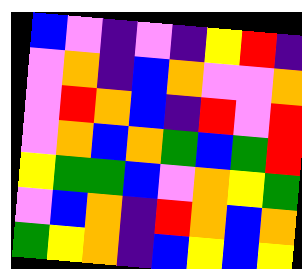[["blue", "violet", "indigo", "violet", "indigo", "yellow", "red", "indigo"], ["violet", "orange", "indigo", "blue", "orange", "violet", "violet", "orange"], ["violet", "red", "orange", "blue", "indigo", "red", "violet", "red"], ["violet", "orange", "blue", "orange", "green", "blue", "green", "red"], ["yellow", "green", "green", "blue", "violet", "orange", "yellow", "green"], ["violet", "blue", "orange", "indigo", "red", "orange", "blue", "orange"], ["green", "yellow", "orange", "indigo", "blue", "yellow", "blue", "yellow"]]